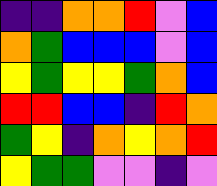[["indigo", "indigo", "orange", "orange", "red", "violet", "blue"], ["orange", "green", "blue", "blue", "blue", "violet", "blue"], ["yellow", "green", "yellow", "yellow", "green", "orange", "blue"], ["red", "red", "blue", "blue", "indigo", "red", "orange"], ["green", "yellow", "indigo", "orange", "yellow", "orange", "red"], ["yellow", "green", "green", "violet", "violet", "indigo", "violet"]]